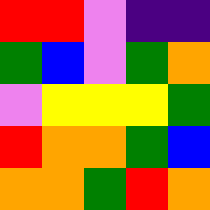[["red", "red", "violet", "indigo", "indigo"], ["green", "blue", "violet", "green", "orange"], ["violet", "yellow", "yellow", "yellow", "green"], ["red", "orange", "orange", "green", "blue"], ["orange", "orange", "green", "red", "orange"]]